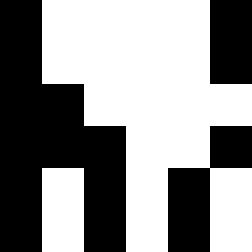[["black", "white", "white", "white", "white", "black"], ["black", "white", "white", "white", "white", "black"], ["black", "black", "white", "white", "white", "white"], ["black", "black", "black", "white", "white", "black"], ["black", "white", "black", "white", "black", "white"], ["black", "white", "black", "white", "black", "white"]]